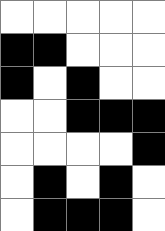[["white", "white", "white", "white", "white"], ["black", "black", "white", "white", "white"], ["black", "white", "black", "white", "white"], ["white", "white", "black", "black", "black"], ["white", "white", "white", "white", "black"], ["white", "black", "white", "black", "white"], ["white", "black", "black", "black", "white"]]